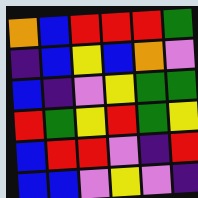[["orange", "blue", "red", "red", "red", "green"], ["indigo", "blue", "yellow", "blue", "orange", "violet"], ["blue", "indigo", "violet", "yellow", "green", "green"], ["red", "green", "yellow", "red", "green", "yellow"], ["blue", "red", "red", "violet", "indigo", "red"], ["blue", "blue", "violet", "yellow", "violet", "indigo"]]